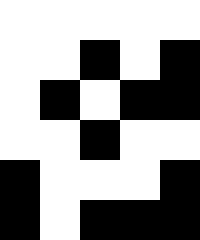[["white", "white", "white", "white", "white"], ["white", "white", "black", "white", "black"], ["white", "black", "white", "black", "black"], ["white", "white", "black", "white", "white"], ["black", "white", "white", "white", "black"], ["black", "white", "black", "black", "black"]]